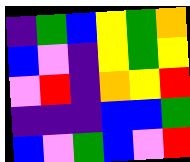[["indigo", "green", "blue", "yellow", "green", "orange"], ["blue", "violet", "indigo", "yellow", "green", "yellow"], ["violet", "red", "indigo", "orange", "yellow", "red"], ["indigo", "indigo", "indigo", "blue", "blue", "green"], ["blue", "violet", "green", "blue", "violet", "red"]]